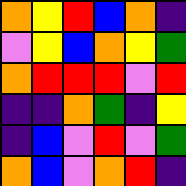[["orange", "yellow", "red", "blue", "orange", "indigo"], ["violet", "yellow", "blue", "orange", "yellow", "green"], ["orange", "red", "red", "red", "violet", "red"], ["indigo", "indigo", "orange", "green", "indigo", "yellow"], ["indigo", "blue", "violet", "red", "violet", "green"], ["orange", "blue", "violet", "orange", "red", "indigo"]]